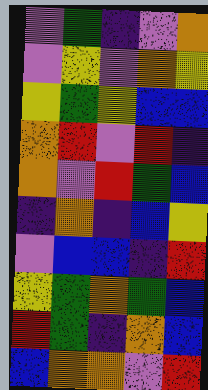[["violet", "green", "indigo", "violet", "orange"], ["violet", "yellow", "violet", "orange", "yellow"], ["yellow", "green", "yellow", "blue", "blue"], ["orange", "red", "violet", "red", "indigo"], ["orange", "violet", "red", "green", "blue"], ["indigo", "orange", "indigo", "blue", "yellow"], ["violet", "blue", "blue", "indigo", "red"], ["yellow", "green", "orange", "green", "blue"], ["red", "green", "indigo", "orange", "blue"], ["blue", "orange", "orange", "violet", "red"]]